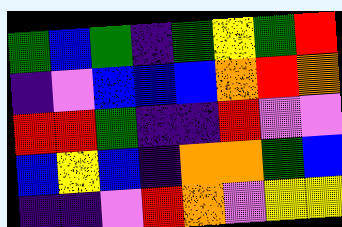[["green", "blue", "green", "indigo", "green", "yellow", "green", "red"], ["indigo", "violet", "blue", "blue", "blue", "orange", "red", "orange"], ["red", "red", "green", "indigo", "indigo", "red", "violet", "violet"], ["blue", "yellow", "blue", "indigo", "orange", "orange", "green", "blue"], ["indigo", "indigo", "violet", "red", "orange", "violet", "yellow", "yellow"]]